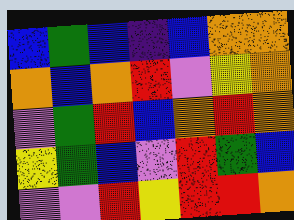[["blue", "green", "blue", "indigo", "blue", "orange", "orange"], ["orange", "blue", "orange", "red", "violet", "yellow", "orange"], ["violet", "green", "red", "blue", "orange", "red", "orange"], ["yellow", "green", "blue", "violet", "red", "green", "blue"], ["violet", "violet", "red", "yellow", "red", "red", "orange"]]